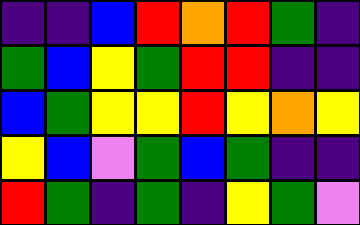[["indigo", "indigo", "blue", "red", "orange", "red", "green", "indigo"], ["green", "blue", "yellow", "green", "red", "red", "indigo", "indigo"], ["blue", "green", "yellow", "yellow", "red", "yellow", "orange", "yellow"], ["yellow", "blue", "violet", "green", "blue", "green", "indigo", "indigo"], ["red", "green", "indigo", "green", "indigo", "yellow", "green", "violet"]]